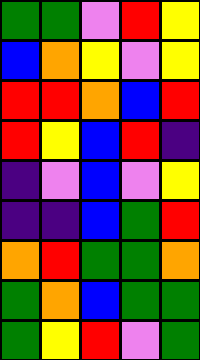[["green", "green", "violet", "red", "yellow"], ["blue", "orange", "yellow", "violet", "yellow"], ["red", "red", "orange", "blue", "red"], ["red", "yellow", "blue", "red", "indigo"], ["indigo", "violet", "blue", "violet", "yellow"], ["indigo", "indigo", "blue", "green", "red"], ["orange", "red", "green", "green", "orange"], ["green", "orange", "blue", "green", "green"], ["green", "yellow", "red", "violet", "green"]]